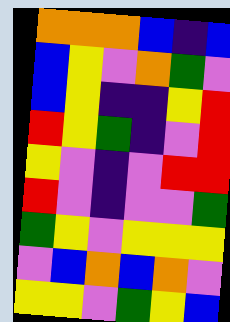[["orange", "orange", "orange", "blue", "indigo", "blue"], ["blue", "yellow", "violet", "orange", "green", "violet"], ["blue", "yellow", "indigo", "indigo", "yellow", "red"], ["red", "yellow", "green", "indigo", "violet", "red"], ["yellow", "violet", "indigo", "violet", "red", "red"], ["red", "violet", "indigo", "violet", "violet", "green"], ["green", "yellow", "violet", "yellow", "yellow", "yellow"], ["violet", "blue", "orange", "blue", "orange", "violet"], ["yellow", "yellow", "violet", "green", "yellow", "blue"]]